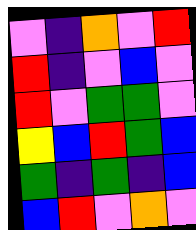[["violet", "indigo", "orange", "violet", "red"], ["red", "indigo", "violet", "blue", "violet"], ["red", "violet", "green", "green", "violet"], ["yellow", "blue", "red", "green", "blue"], ["green", "indigo", "green", "indigo", "blue"], ["blue", "red", "violet", "orange", "violet"]]